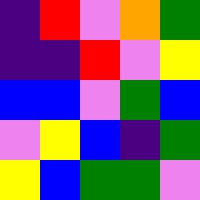[["indigo", "red", "violet", "orange", "green"], ["indigo", "indigo", "red", "violet", "yellow"], ["blue", "blue", "violet", "green", "blue"], ["violet", "yellow", "blue", "indigo", "green"], ["yellow", "blue", "green", "green", "violet"]]